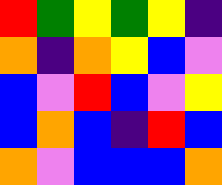[["red", "green", "yellow", "green", "yellow", "indigo"], ["orange", "indigo", "orange", "yellow", "blue", "violet"], ["blue", "violet", "red", "blue", "violet", "yellow"], ["blue", "orange", "blue", "indigo", "red", "blue"], ["orange", "violet", "blue", "blue", "blue", "orange"]]